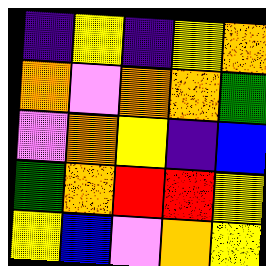[["indigo", "yellow", "indigo", "yellow", "orange"], ["orange", "violet", "orange", "orange", "green"], ["violet", "orange", "yellow", "indigo", "blue"], ["green", "orange", "red", "red", "yellow"], ["yellow", "blue", "violet", "orange", "yellow"]]